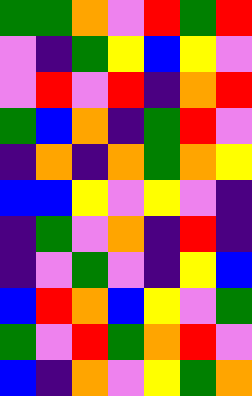[["green", "green", "orange", "violet", "red", "green", "red"], ["violet", "indigo", "green", "yellow", "blue", "yellow", "violet"], ["violet", "red", "violet", "red", "indigo", "orange", "red"], ["green", "blue", "orange", "indigo", "green", "red", "violet"], ["indigo", "orange", "indigo", "orange", "green", "orange", "yellow"], ["blue", "blue", "yellow", "violet", "yellow", "violet", "indigo"], ["indigo", "green", "violet", "orange", "indigo", "red", "indigo"], ["indigo", "violet", "green", "violet", "indigo", "yellow", "blue"], ["blue", "red", "orange", "blue", "yellow", "violet", "green"], ["green", "violet", "red", "green", "orange", "red", "violet"], ["blue", "indigo", "orange", "violet", "yellow", "green", "orange"]]